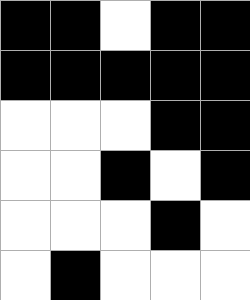[["black", "black", "white", "black", "black"], ["black", "black", "black", "black", "black"], ["white", "white", "white", "black", "black"], ["white", "white", "black", "white", "black"], ["white", "white", "white", "black", "white"], ["white", "black", "white", "white", "white"]]